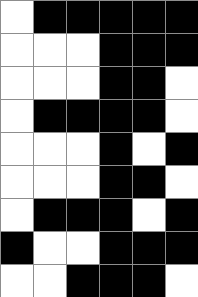[["white", "black", "black", "black", "black", "black"], ["white", "white", "white", "black", "black", "black"], ["white", "white", "white", "black", "black", "white"], ["white", "black", "black", "black", "black", "white"], ["white", "white", "white", "black", "white", "black"], ["white", "white", "white", "black", "black", "white"], ["white", "black", "black", "black", "white", "black"], ["black", "white", "white", "black", "black", "black"], ["white", "white", "black", "black", "black", "white"]]